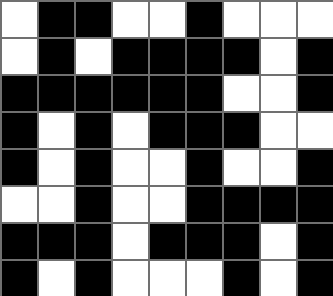[["white", "black", "black", "white", "white", "black", "white", "white", "white"], ["white", "black", "white", "black", "black", "black", "black", "white", "black"], ["black", "black", "black", "black", "black", "black", "white", "white", "black"], ["black", "white", "black", "white", "black", "black", "black", "white", "white"], ["black", "white", "black", "white", "white", "black", "white", "white", "black"], ["white", "white", "black", "white", "white", "black", "black", "black", "black"], ["black", "black", "black", "white", "black", "black", "black", "white", "black"], ["black", "white", "black", "white", "white", "white", "black", "white", "black"]]